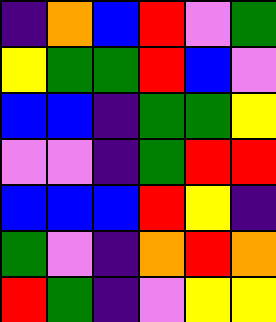[["indigo", "orange", "blue", "red", "violet", "green"], ["yellow", "green", "green", "red", "blue", "violet"], ["blue", "blue", "indigo", "green", "green", "yellow"], ["violet", "violet", "indigo", "green", "red", "red"], ["blue", "blue", "blue", "red", "yellow", "indigo"], ["green", "violet", "indigo", "orange", "red", "orange"], ["red", "green", "indigo", "violet", "yellow", "yellow"]]